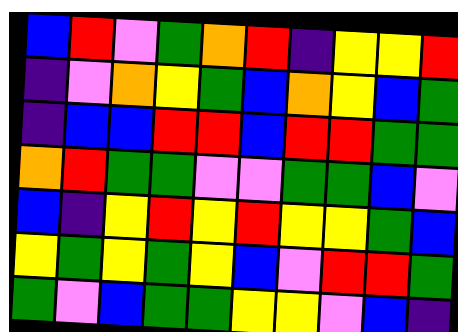[["blue", "red", "violet", "green", "orange", "red", "indigo", "yellow", "yellow", "red"], ["indigo", "violet", "orange", "yellow", "green", "blue", "orange", "yellow", "blue", "green"], ["indigo", "blue", "blue", "red", "red", "blue", "red", "red", "green", "green"], ["orange", "red", "green", "green", "violet", "violet", "green", "green", "blue", "violet"], ["blue", "indigo", "yellow", "red", "yellow", "red", "yellow", "yellow", "green", "blue"], ["yellow", "green", "yellow", "green", "yellow", "blue", "violet", "red", "red", "green"], ["green", "violet", "blue", "green", "green", "yellow", "yellow", "violet", "blue", "indigo"]]